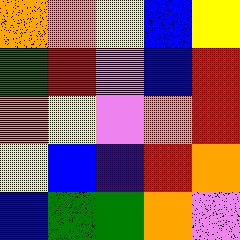[["orange", "orange", "yellow", "blue", "yellow"], ["green", "red", "violet", "blue", "red"], ["orange", "yellow", "violet", "orange", "red"], ["yellow", "blue", "indigo", "red", "orange"], ["blue", "green", "green", "orange", "violet"]]